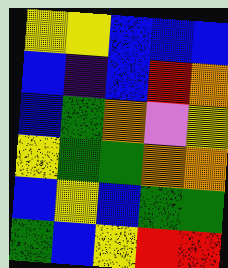[["yellow", "yellow", "blue", "blue", "blue"], ["blue", "indigo", "blue", "red", "orange"], ["blue", "green", "orange", "violet", "yellow"], ["yellow", "green", "green", "orange", "orange"], ["blue", "yellow", "blue", "green", "green"], ["green", "blue", "yellow", "red", "red"]]